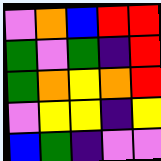[["violet", "orange", "blue", "red", "red"], ["green", "violet", "green", "indigo", "red"], ["green", "orange", "yellow", "orange", "red"], ["violet", "yellow", "yellow", "indigo", "yellow"], ["blue", "green", "indigo", "violet", "violet"]]